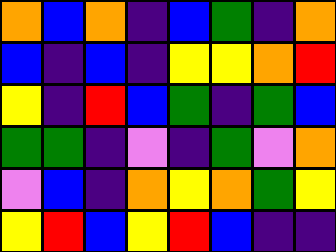[["orange", "blue", "orange", "indigo", "blue", "green", "indigo", "orange"], ["blue", "indigo", "blue", "indigo", "yellow", "yellow", "orange", "red"], ["yellow", "indigo", "red", "blue", "green", "indigo", "green", "blue"], ["green", "green", "indigo", "violet", "indigo", "green", "violet", "orange"], ["violet", "blue", "indigo", "orange", "yellow", "orange", "green", "yellow"], ["yellow", "red", "blue", "yellow", "red", "blue", "indigo", "indigo"]]